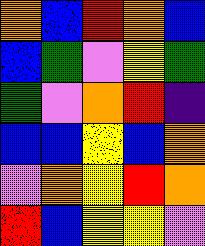[["orange", "blue", "red", "orange", "blue"], ["blue", "green", "violet", "yellow", "green"], ["green", "violet", "orange", "red", "indigo"], ["blue", "blue", "yellow", "blue", "orange"], ["violet", "orange", "yellow", "red", "orange"], ["red", "blue", "yellow", "yellow", "violet"]]